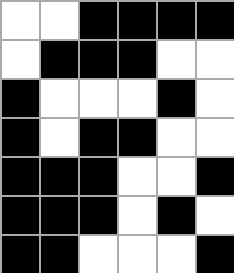[["white", "white", "black", "black", "black", "black"], ["white", "black", "black", "black", "white", "white"], ["black", "white", "white", "white", "black", "white"], ["black", "white", "black", "black", "white", "white"], ["black", "black", "black", "white", "white", "black"], ["black", "black", "black", "white", "black", "white"], ["black", "black", "white", "white", "white", "black"]]